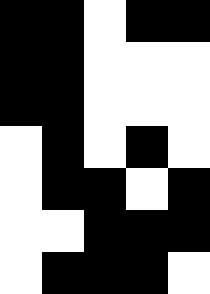[["black", "black", "white", "black", "black"], ["black", "black", "white", "white", "white"], ["black", "black", "white", "white", "white"], ["white", "black", "white", "black", "white"], ["white", "black", "black", "white", "black"], ["white", "white", "black", "black", "black"], ["white", "black", "black", "black", "white"]]